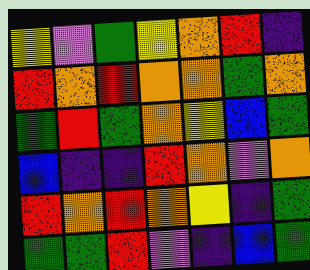[["yellow", "violet", "green", "yellow", "orange", "red", "indigo"], ["red", "orange", "red", "orange", "orange", "green", "orange"], ["green", "red", "green", "orange", "yellow", "blue", "green"], ["blue", "indigo", "indigo", "red", "orange", "violet", "orange"], ["red", "orange", "red", "orange", "yellow", "indigo", "green"], ["green", "green", "red", "violet", "indigo", "blue", "green"]]